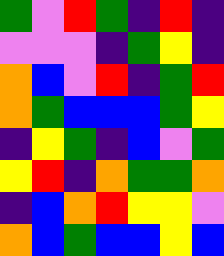[["green", "violet", "red", "green", "indigo", "red", "indigo"], ["violet", "violet", "violet", "indigo", "green", "yellow", "indigo"], ["orange", "blue", "violet", "red", "indigo", "green", "red"], ["orange", "green", "blue", "blue", "blue", "green", "yellow"], ["indigo", "yellow", "green", "indigo", "blue", "violet", "green"], ["yellow", "red", "indigo", "orange", "green", "green", "orange"], ["indigo", "blue", "orange", "red", "yellow", "yellow", "violet"], ["orange", "blue", "green", "blue", "blue", "yellow", "blue"]]